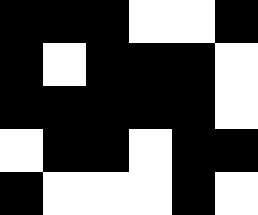[["black", "black", "black", "white", "white", "black"], ["black", "white", "black", "black", "black", "white"], ["black", "black", "black", "black", "black", "white"], ["white", "black", "black", "white", "black", "black"], ["black", "white", "white", "white", "black", "white"]]